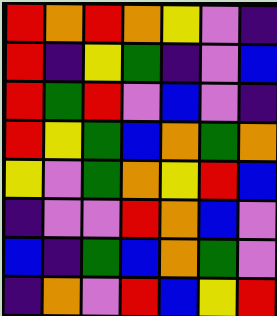[["red", "orange", "red", "orange", "yellow", "violet", "indigo"], ["red", "indigo", "yellow", "green", "indigo", "violet", "blue"], ["red", "green", "red", "violet", "blue", "violet", "indigo"], ["red", "yellow", "green", "blue", "orange", "green", "orange"], ["yellow", "violet", "green", "orange", "yellow", "red", "blue"], ["indigo", "violet", "violet", "red", "orange", "blue", "violet"], ["blue", "indigo", "green", "blue", "orange", "green", "violet"], ["indigo", "orange", "violet", "red", "blue", "yellow", "red"]]